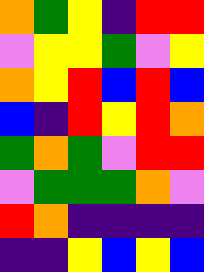[["orange", "green", "yellow", "indigo", "red", "red"], ["violet", "yellow", "yellow", "green", "violet", "yellow"], ["orange", "yellow", "red", "blue", "red", "blue"], ["blue", "indigo", "red", "yellow", "red", "orange"], ["green", "orange", "green", "violet", "red", "red"], ["violet", "green", "green", "green", "orange", "violet"], ["red", "orange", "indigo", "indigo", "indigo", "indigo"], ["indigo", "indigo", "yellow", "blue", "yellow", "blue"]]